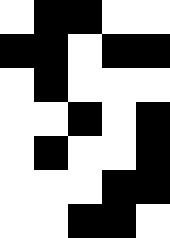[["white", "black", "black", "white", "white"], ["black", "black", "white", "black", "black"], ["white", "black", "white", "white", "white"], ["white", "white", "black", "white", "black"], ["white", "black", "white", "white", "black"], ["white", "white", "white", "black", "black"], ["white", "white", "black", "black", "white"]]